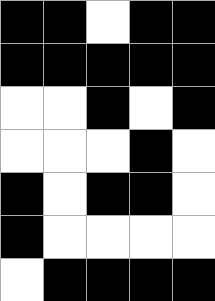[["black", "black", "white", "black", "black"], ["black", "black", "black", "black", "black"], ["white", "white", "black", "white", "black"], ["white", "white", "white", "black", "white"], ["black", "white", "black", "black", "white"], ["black", "white", "white", "white", "white"], ["white", "black", "black", "black", "black"]]